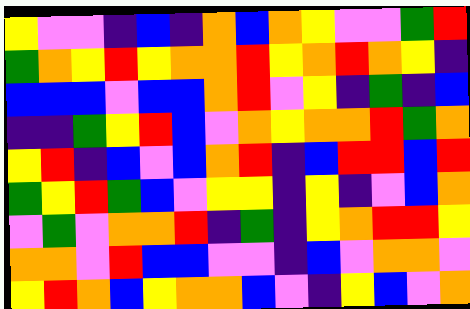[["yellow", "violet", "violet", "indigo", "blue", "indigo", "orange", "blue", "orange", "yellow", "violet", "violet", "green", "red"], ["green", "orange", "yellow", "red", "yellow", "orange", "orange", "red", "yellow", "orange", "red", "orange", "yellow", "indigo"], ["blue", "blue", "blue", "violet", "blue", "blue", "orange", "red", "violet", "yellow", "indigo", "green", "indigo", "blue"], ["indigo", "indigo", "green", "yellow", "red", "blue", "violet", "orange", "yellow", "orange", "orange", "red", "green", "orange"], ["yellow", "red", "indigo", "blue", "violet", "blue", "orange", "red", "indigo", "blue", "red", "red", "blue", "red"], ["green", "yellow", "red", "green", "blue", "violet", "yellow", "yellow", "indigo", "yellow", "indigo", "violet", "blue", "orange"], ["violet", "green", "violet", "orange", "orange", "red", "indigo", "green", "indigo", "yellow", "orange", "red", "red", "yellow"], ["orange", "orange", "violet", "red", "blue", "blue", "violet", "violet", "indigo", "blue", "violet", "orange", "orange", "violet"], ["yellow", "red", "orange", "blue", "yellow", "orange", "orange", "blue", "violet", "indigo", "yellow", "blue", "violet", "orange"]]